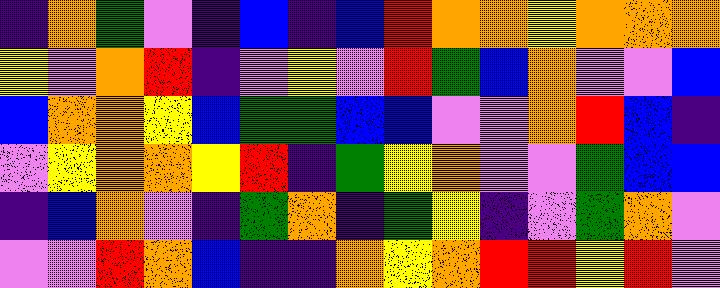[["indigo", "orange", "green", "violet", "indigo", "blue", "indigo", "blue", "red", "orange", "orange", "yellow", "orange", "orange", "orange"], ["yellow", "violet", "orange", "red", "indigo", "violet", "yellow", "violet", "red", "green", "blue", "orange", "violet", "violet", "blue"], ["blue", "orange", "orange", "yellow", "blue", "green", "green", "blue", "blue", "violet", "violet", "orange", "red", "blue", "indigo"], ["violet", "yellow", "orange", "orange", "yellow", "red", "indigo", "green", "yellow", "orange", "violet", "violet", "green", "blue", "blue"], ["indigo", "blue", "orange", "violet", "indigo", "green", "orange", "indigo", "green", "yellow", "indigo", "violet", "green", "orange", "violet"], ["violet", "violet", "red", "orange", "blue", "indigo", "indigo", "orange", "yellow", "orange", "red", "red", "yellow", "red", "violet"]]